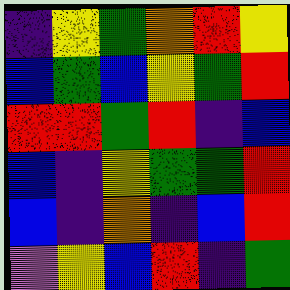[["indigo", "yellow", "green", "orange", "red", "yellow"], ["blue", "green", "blue", "yellow", "green", "red"], ["red", "red", "green", "red", "indigo", "blue"], ["blue", "indigo", "yellow", "green", "green", "red"], ["blue", "indigo", "orange", "indigo", "blue", "red"], ["violet", "yellow", "blue", "red", "indigo", "green"]]